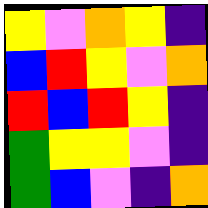[["yellow", "violet", "orange", "yellow", "indigo"], ["blue", "red", "yellow", "violet", "orange"], ["red", "blue", "red", "yellow", "indigo"], ["green", "yellow", "yellow", "violet", "indigo"], ["green", "blue", "violet", "indigo", "orange"]]